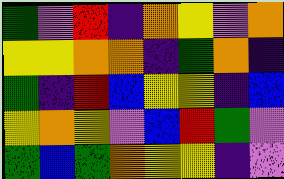[["green", "violet", "red", "indigo", "orange", "yellow", "violet", "orange"], ["yellow", "yellow", "orange", "orange", "indigo", "green", "orange", "indigo"], ["green", "indigo", "red", "blue", "yellow", "yellow", "indigo", "blue"], ["yellow", "orange", "yellow", "violet", "blue", "red", "green", "violet"], ["green", "blue", "green", "orange", "yellow", "yellow", "indigo", "violet"]]